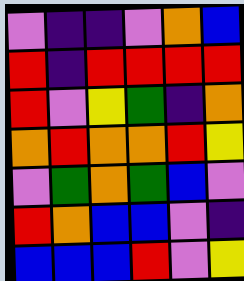[["violet", "indigo", "indigo", "violet", "orange", "blue"], ["red", "indigo", "red", "red", "red", "red"], ["red", "violet", "yellow", "green", "indigo", "orange"], ["orange", "red", "orange", "orange", "red", "yellow"], ["violet", "green", "orange", "green", "blue", "violet"], ["red", "orange", "blue", "blue", "violet", "indigo"], ["blue", "blue", "blue", "red", "violet", "yellow"]]